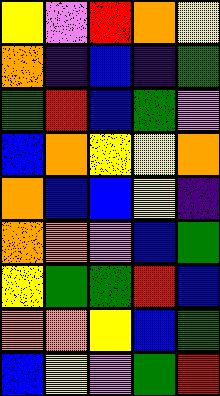[["yellow", "violet", "red", "orange", "yellow"], ["orange", "indigo", "blue", "indigo", "green"], ["green", "red", "blue", "green", "violet"], ["blue", "orange", "yellow", "yellow", "orange"], ["orange", "blue", "blue", "yellow", "indigo"], ["orange", "orange", "violet", "blue", "green"], ["yellow", "green", "green", "red", "blue"], ["orange", "orange", "yellow", "blue", "green"], ["blue", "yellow", "violet", "green", "red"]]